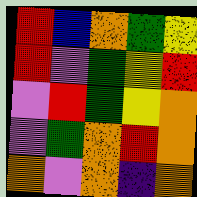[["red", "blue", "orange", "green", "yellow"], ["red", "violet", "green", "yellow", "red"], ["violet", "red", "green", "yellow", "orange"], ["violet", "green", "orange", "red", "orange"], ["orange", "violet", "orange", "indigo", "orange"]]